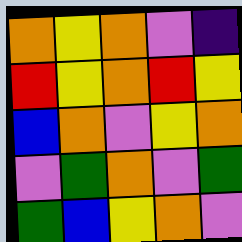[["orange", "yellow", "orange", "violet", "indigo"], ["red", "yellow", "orange", "red", "yellow"], ["blue", "orange", "violet", "yellow", "orange"], ["violet", "green", "orange", "violet", "green"], ["green", "blue", "yellow", "orange", "violet"]]